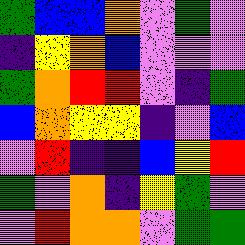[["green", "blue", "blue", "orange", "violet", "green", "violet"], ["indigo", "yellow", "orange", "blue", "violet", "violet", "violet"], ["green", "orange", "red", "red", "violet", "indigo", "green"], ["blue", "orange", "yellow", "yellow", "indigo", "violet", "blue"], ["violet", "red", "indigo", "indigo", "blue", "yellow", "red"], ["green", "violet", "orange", "indigo", "yellow", "green", "violet"], ["violet", "red", "orange", "orange", "violet", "green", "green"]]